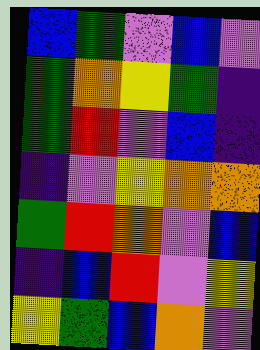[["blue", "green", "violet", "blue", "violet"], ["green", "orange", "yellow", "green", "indigo"], ["green", "red", "violet", "blue", "indigo"], ["indigo", "violet", "yellow", "orange", "orange"], ["green", "red", "orange", "violet", "blue"], ["indigo", "blue", "red", "violet", "yellow"], ["yellow", "green", "blue", "orange", "violet"]]